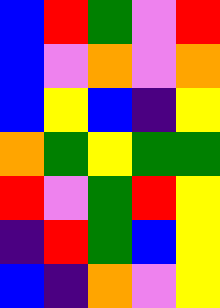[["blue", "red", "green", "violet", "red"], ["blue", "violet", "orange", "violet", "orange"], ["blue", "yellow", "blue", "indigo", "yellow"], ["orange", "green", "yellow", "green", "green"], ["red", "violet", "green", "red", "yellow"], ["indigo", "red", "green", "blue", "yellow"], ["blue", "indigo", "orange", "violet", "yellow"]]